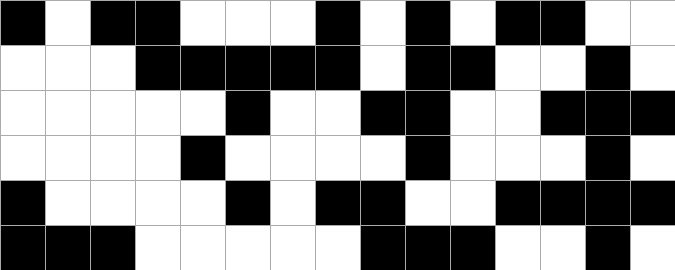[["black", "white", "black", "black", "white", "white", "white", "black", "white", "black", "white", "black", "black", "white", "white"], ["white", "white", "white", "black", "black", "black", "black", "black", "white", "black", "black", "white", "white", "black", "white"], ["white", "white", "white", "white", "white", "black", "white", "white", "black", "black", "white", "white", "black", "black", "black"], ["white", "white", "white", "white", "black", "white", "white", "white", "white", "black", "white", "white", "white", "black", "white"], ["black", "white", "white", "white", "white", "black", "white", "black", "black", "white", "white", "black", "black", "black", "black"], ["black", "black", "black", "white", "white", "white", "white", "white", "black", "black", "black", "white", "white", "black", "white"]]